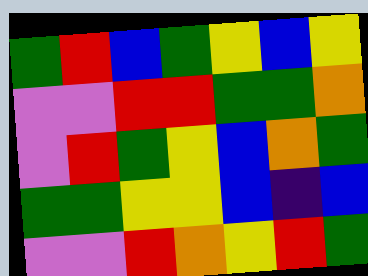[["green", "red", "blue", "green", "yellow", "blue", "yellow"], ["violet", "violet", "red", "red", "green", "green", "orange"], ["violet", "red", "green", "yellow", "blue", "orange", "green"], ["green", "green", "yellow", "yellow", "blue", "indigo", "blue"], ["violet", "violet", "red", "orange", "yellow", "red", "green"]]